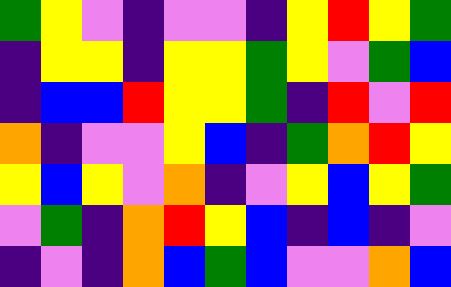[["green", "yellow", "violet", "indigo", "violet", "violet", "indigo", "yellow", "red", "yellow", "green"], ["indigo", "yellow", "yellow", "indigo", "yellow", "yellow", "green", "yellow", "violet", "green", "blue"], ["indigo", "blue", "blue", "red", "yellow", "yellow", "green", "indigo", "red", "violet", "red"], ["orange", "indigo", "violet", "violet", "yellow", "blue", "indigo", "green", "orange", "red", "yellow"], ["yellow", "blue", "yellow", "violet", "orange", "indigo", "violet", "yellow", "blue", "yellow", "green"], ["violet", "green", "indigo", "orange", "red", "yellow", "blue", "indigo", "blue", "indigo", "violet"], ["indigo", "violet", "indigo", "orange", "blue", "green", "blue", "violet", "violet", "orange", "blue"]]